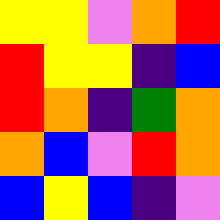[["yellow", "yellow", "violet", "orange", "red"], ["red", "yellow", "yellow", "indigo", "blue"], ["red", "orange", "indigo", "green", "orange"], ["orange", "blue", "violet", "red", "orange"], ["blue", "yellow", "blue", "indigo", "violet"]]